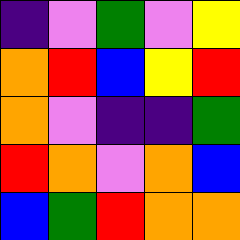[["indigo", "violet", "green", "violet", "yellow"], ["orange", "red", "blue", "yellow", "red"], ["orange", "violet", "indigo", "indigo", "green"], ["red", "orange", "violet", "orange", "blue"], ["blue", "green", "red", "orange", "orange"]]